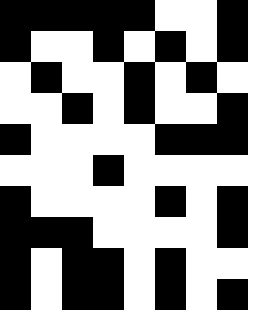[["black", "black", "black", "black", "black", "white", "white", "black", "white"], ["black", "white", "white", "black", "white", "black", "white", "black", "white"], ["white", "black", "white", "white", "black", "white", "black", "white", "white"], ["white", "white", "black", "white", "black", "white", "white", "black", "white"], ["black", "white", "white", "white", "white", "black", "black", "black", "white"], ["white", "white", "white", "black", "white", "white", "white", "white", "white"], ["black", "white", "white", "white", "white", "black", "white", "black", "white"], ["black", "black", "black", "white", "white", "white", "white", "black", "white"], ["black", "white", "black", "black", "white", "black", "white", "white", "white"], ["black", "white", "black", "black", "white", "black", "white", "black", "white"]]